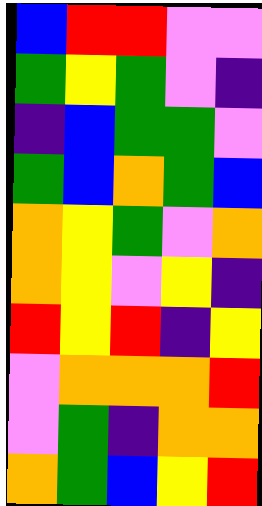[["blue", "red", "red", "violet", "violet"], ["green", "yellow", "green", "violet", "indigo"], ["indigo", "blue", "green", "green", "violet"], ["green", "blue", "orange", "green", "blue"], ["orange", "yellow", "green", "violet", "orange"], ["orange", "yellow", "violet", "yellow", "indigo"], ["red", "yellow", "red", "indigo", "yellow"], ["violet", "orange", "orange", "orange", "red"], ["violet", "green", "indigo", "orange", "orange"], ["orange", "green", "blue", "yellow", "red"]]